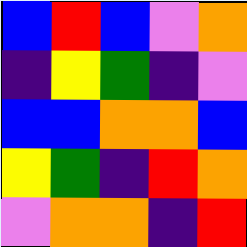[["blue", "red", "blue", "violet", "orange"], ["indigo", "yellow", "green", "indigo", "violet"], ["blue", "blue", "orange", "orange", "blue"], ["yellow", "green", "indigo", "red", "orange"], ["violet", "orange", "orange", "indigo", "red"]]